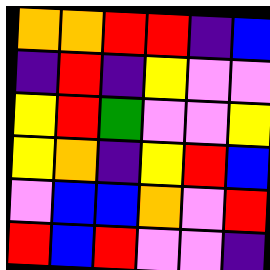[["orange", "orange", "red", "red", "indigo", "blue"], ["indigo", "red", "indigo", "yellow", "violet", "violet"], ["yellow", "red", "green", "violet", "violet", "yellow"], ["yellow", "orange", "indigo", "yellow", "red", "blue"], ["violet", "blue", "blue", "orange", "violet", "red"], ["red", "blue", "red", "violet", "violet", "indigo"]]